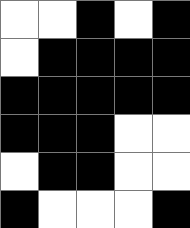[["white", "white", "black", "white", "black"], ["white", "black", "black", "black", "black"], ["black", "black", "black", "black", "black"], ["black", "black", "black", "white", "white"], ["white", "black", "black", "white", "white"], ["black", "white", "white", "white", "black"]]